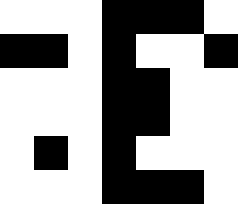[["white", "white", "white", "black", "black", "black", "white"], ["black", "black", "white", "black", "white", "white", "black"], ["white", "white", "white", "black", "black", "white", "white"], ["white", "white", "white", "black", "black", "white", "white"], ["white", "black", "white", "black", "white", "white", "white"], ["white", "white", "white", "black", "black", "black", "white"]]